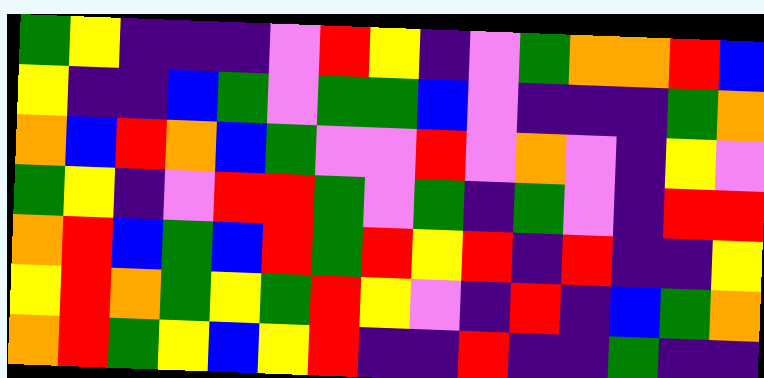[["green", "yellow", "indigo", "indigo", "indigo", "violet", "red", "yellow", "indigo", "violet", "green", "orange", "orange", "red", "blue"], ["yellow", "indigo", "indigo", "blue", "green", "violet", "green", "green", "blue", "violet", "indigo", "indigo", "indigo", "green", "orange"], ["orange", "blue", "red", "orange", "blue", "green", "violet", "violet", "red", "violet", "orange", "violet", "indigo", "yellow", "violet"], ["green", "yellow", "indigo", "violet", "red", "red", "green", "violet", "green", "indigo", "green", "violet", "indigo", "red", "red"], ["orange", "red", "blue", "green", "blue", "red", "green", "red", "yellow", "red", "indigo", "red", "indigo", "indigo", "yellow"], ["yellow", "red", "orange", "green", "yellow", "green", "red", "yellow", "violet", "indigo", "red", "indigo", "blue", "green", "orange"], ["orange", "red", "green", "yellow", "blue", "yellow", "red", "indigo", "indigo", "red", "indigo", "indigo", "green", "indigo", "indigo"]]